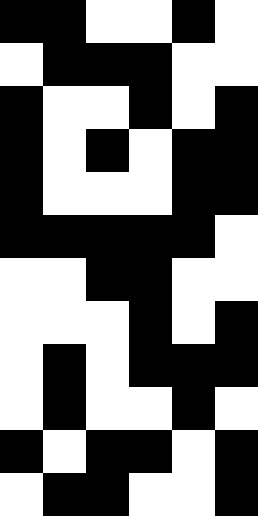[["black", "black", "white", "white", "black", "white"], ["white", "black", "black", "black", "white", "white"], ["black", "white", "white", "black", "white", "black"], ["black", "white", "black", "white", "black", "black"], ["black", "white", "white", "white", "black", "black"], ["black", "black", "black", "black", "black", "white"], ["white", "white", "black", "black", "white", "white"], ["white", "white", "white", "black", "white", "black"], ["white", "black", "white", "black", "black", "black"], ["white", "black", "white", "white", "black", "white"], ["black", "white", "black", "black", "white", "black"], ["white", "black", "black", "white", "white", "black"]]